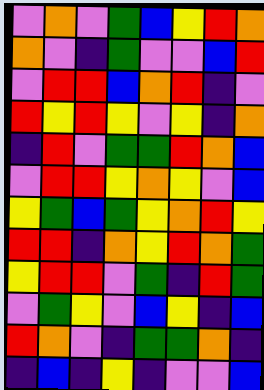[["violet", "orange", "violet", "green", "blue", "yellow", "red", "orange"], ["orange", "violet", "indigo", "green", "violet", "violet", "blue", "red"], ["violet", "red", "red", "blue", "orange", "red", "indigo", "violet"], ["red", "yellow", "red", "yellow", "violet", "yellow", "indigo", "orange"], ["indigo", "red", "violet", "green", "green", "red", "orange", "blue"], ["violet", "red", "red", "yellow", "orange", "yellow", "violet", "blue"], ["yellow", "green", "blue", "green", "yellow", "orange", "red", "yellow"], ["red", "red", "indigo", "orange", "yellow", "red", "orange", "green"], ["yellow", "red", "red", "violet", "green", "indigo", "red", "green"], ["violet", "green", "yellow", "violet", "blue", "yellow", "indigo", "blue"], ["red", "orange", "violet", "indigo", "green", "green", "orange", "indigo"], ["indigo", "blue", "indigo", "yellow", "indigo", "violet", "violet", "blue"]]